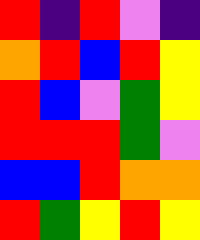[["red", "indigo", "red", "violet", "indigo"], ["orange", "red", "blue", "red", "yellow"], ["red", "blue", "violet", "green", "yellow"], ["red", "red", "red", "green", "violet"], ["blue", "blue", "red", "orange", "orange"], ["red", "green", "yellow", "red", "yellow"]]